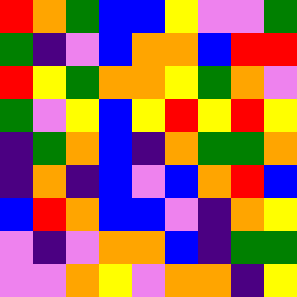[["red", "orange", "green", "blue", "blue", "yellow", "violet", "violet", "green"], ["green", "indigo", "violet", "blue", "orange", "orange", "blue", "red", "red"], ["red", "yellow", "green", "orange", "orange", "yellow", "green", "orange", "violet"], ["green", "violet", "yellow", "blue", "yellow", "red", "yellow", "red", "yellow"], ["indigo", "green", "orange", "blue", "indigo", "orange", "green", "green", "orange"], ["indigo", "orange", "indigo", "blue", "violet", "blue", "orange", "red", "blue"], ["blue", "red", "orange", "blue", "blue", "violet", "indigo", "orange", "yellow"], ["violet", "indigo", "violet", "orange", "orange", "blue", "indigo", "green", "green"], ["violet", "violet", "orange", "yellow", "violet", "orange", "orange", "indigo", "yellow"]]